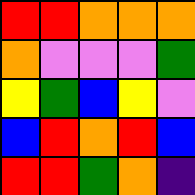[["red", "red", "orange", "orange", "orange"], ["orange", "violet", "violet", "violet", "green"], ["yellow", "green", "blue", "yellow", "violet"], ["blue", "red", "orange", "red", "blue"], ["red", "red", "green", "orange", "indigo"]]